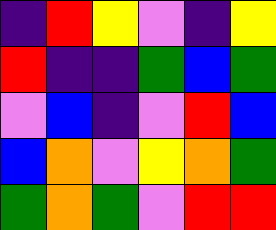[["indigo", "red", "yellow", "violet", "indigo", "yellow"], ["red", "indigo", "indigo", "green", "blue", "green"], ["violet", "blue", "indigo", "violet", "red", "blue"], ["blue", "orange", "violet", "yellow", "orange", "green"], ["green", "orange", "green", "violet", "red", "red"]]